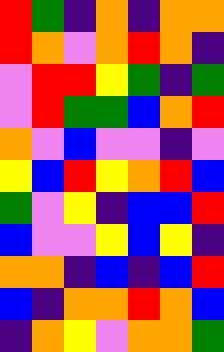[["red", "green", "indigo", "orange", "indigo", "orange", "orange"], ["red", "orange", "violet", "orange", "red", "orange", "indigo"], ["violet", "red", "red", "yellow", "green", "indigo", "green"], ["violet", "red", "green", "green", "blue", "orange", "red"], ["orange", "violet", "blue", "violet", "violet", "indigo", "violet"], ["yellow", "blue", "red", "yellow", "orange", "red", "blue"], ["green", "violet", "yellow", "indigo", "blue", "blue", "red"], ["blue", "violet", "violet", "yellow", "blue", "yellow", "indigo"], ["orange", "orange", "indigo", "blue", "indigo", "blue", "red"], ["blue", "indigo", "orange", "orange", "red", "orange", "blue"], ["indigo", "orange", "yellow", "violet", "orange", "orange", "green"]]